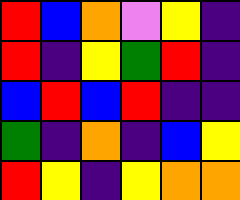[["red", "blue", "orange", "violet", "yellow", "indigo"], ["red", "indigo", "yellow", "green", "red", "indigo"], ["blue", "red", "blue", "red", "indigo", "indigo"], ["green", "indigo", "orange", "indigo", "blue", "yellow"], ["red", "yellow", "indigo", "yellow", "orange", "orange"]]